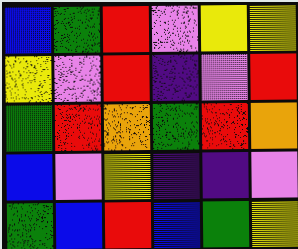[["blue", "green", "red", "violet", "yellow", "yellow"], ["yellow", "violet", "red", "indigo", "violet", "red"], ["green", "red", "orange", "green", "red", "orange"], ["blue", "violet", "yellow", "indigo", "indigo", "violet"], ["green", "blue", "red", "blue", "green", "yellow"]]